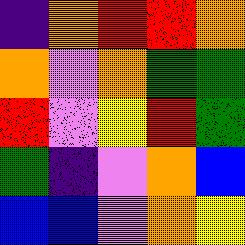[["indigo", "orange", "red", "red", "orange"], ["orange", "violet", "orange", "green", "green"], ["red", "violet", "yellow", "red", "green"], ["green", "indigo", "violet", "orange", "blue"], ["blue", "blue", "violet", "orange", "yellow"]]